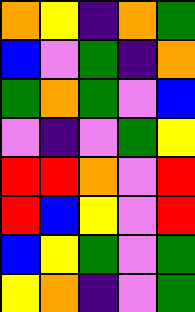[["orange", "yellow", "indigo", "orange", "green"], ["blue", "violet", "green", "indigo", "orange"], ["green", "orange", "green", "violet", "blue"], ["violet", "indigo", "violet", "green", "yellow"], ["red", "red", "orange", "violet", "red"], ["red", "blue", "yellow", "violet", "red"], ["blue", "yellow", "green", "violet", "green"], ["yellow", "orange", "indigo", "violet", "green"]]